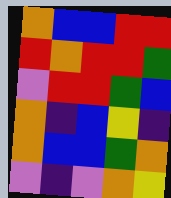[["orange", "blue", "blue", "red", "red"], ["red", "orange", "red", "red", "green"], ["violet", "red", "red", "green", "blue"], ["orange", "indigo", "blue", "yellow", "indigo"], ["orange", "blue", "blue", "green", "orange"], ["violet", "indigo", "violet", "orange", "yellow"]]